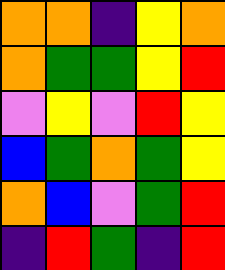[["orange", "orange", "indigo", "yellow", "orange"], ["orange", "green", "green", "yellow", "red"], ["violet", "yellow", "violet", "red", "yellow"], ["blue", "green", "orange", "green", "yellow"], ["orange", "blue", "violet", "green", "red"], ["indigo", "red", "green", "indigo", "red"]]